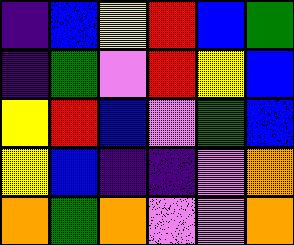[["indigo", "blue", "yellow", "red", "blue", "green"], ["indigo", "green", "violet", "red", "yellow", "blue"], ["yellow", "red", "blue", "violet", "green", "blue"], ["yellow", "blue", "indigo", "indigo", "violet", "orange"], ["orange", "green", "orange", "violet", "violet", "orange"]]